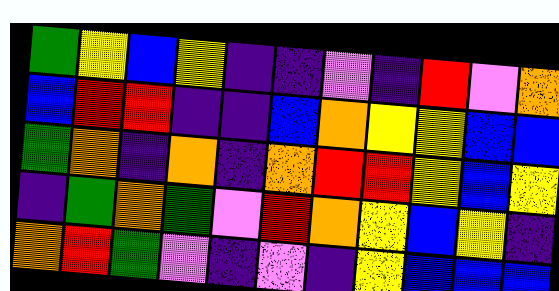[["green", "yellow", "blue", "yellow", "indigo", "indigo", "violet", "indigo", "red", "violet", "orange"], ["blue", "red", "red", "indigo", "indigo", "blue", "orange", "yellow", "yellow", "blue", "blue"], ["green", "orange", "indigo", "orange", "indigo", "orange", "red", "red", "yellow", "blue", "yellow"], ["indigo", "green", "orange", "green", "violet", "red", "orange", "yellow", "blue", "yellow", "indigo"], ["orange", "red", "green", "violet", "indigo", "violet", "indigo", "yellow", "blue", "blue", "blue"]]